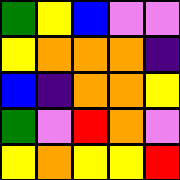[["green", "yellow", "blue", "violet", "violet"], ["yellow", "orange", "orange", "orange", "indigo"], ["blue", "indigo", "orange", "orange", "yellow"], ["green", "violet", "red", "orange", "violet"], ["yellow", "orange", "yellow", "yellow", "red"]]